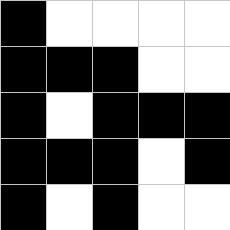[["black", "white", "white", "white", "white"], ["black", "black", "black", "white", "white"], ["black", "white", "black", "black", "black"], ["black", "black", "black", "white", "black"], ["black", "white", "black", "white", "white"]]